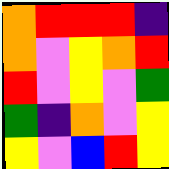[["orange", "red", "red", "red", "indigo"], ["orange", "violet", "yellow", "orange", "red"], ["red", "violet", "yellow", "violet", "green"], ["green", "indigo", "orange", "violet", "yellow"], ["yellow", "violet", "blue", "red", "yellow"]]